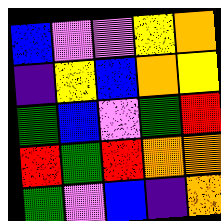[["blue", "violet", "violet", "yellow", "orange"], ["indigo", "yellow", "blue", "orange", "yellow"], ["green", "blue", "violet", "green", "red"], ["red", "green", "red", "orange", "orange"], ["green", "violet", "blue", "indigo", "orange"]]